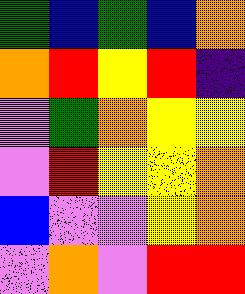[["green", "blue", "green", "blue", "orange"], ["orange", "red", "yellow", "red", "indigo"], ["violet", "green", "orange", "yellow", "yellow"], ["violet", "red", "yellow", "yellow", "orange"], ["blue", "violet", "violet", "yellow", "orange"], ["violet", "orange", "violet", "red", "red"]]